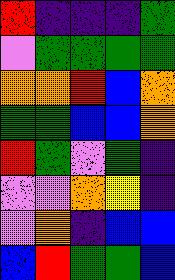[["red", "indigo", "indigo", "indigo", "green"], ["violet", "green", "green", "green", "green"], ["orange", "orange", "red", "blue", "orange"], ["green", "green", "blue", "blue", "orange"], ["red", "green", "violet", "green", "indigo"], ["violet", "violet", "orange", "yellow", "indigo"], ["violet", "orange", "indigo", "blue", "blue"], ["blue", "red", "green", "green", "blue"]]